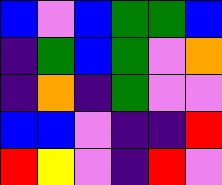[["blue", "violet", "blue", "green", "green", "blue"], ["indigo", "green", "blue", "green", "violet", "orange"], ["indigo", "orange", "indigo", "green", "violet", "violet"], ["blue", "blue", "violet", "indigo", "indigo", "red"], ["red", "yellow", "violet", "indigo", "red", "violet"]]